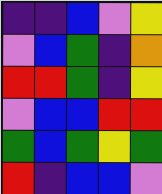[["indigo", "indigo", "blue", "violet", "yellow"], ["violet", "blue", "green", "indigo", "orange"], ["red", "red", "green", "indigo", "yellow"], ["violet", "blue", "blue", "red", "red"], ["green", "blue", "green", "yellow", "green"], ["red", "indigo", "blue", "blue", "violet"]]